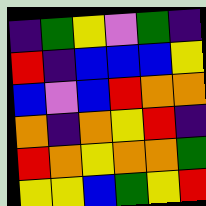[["indigo", "green", "yellow", "violet", "green", "indigo"], ["red", "indigo", "blue", "blue", "blue", "yellow"], ["blue", "violet", "blue", "red", "orange", "orange"], ["orange", "indigo", "orange", "yellow", "red", "indigo"], ["red", "orange", "yellow", "orange", "orange", "green"], ["yellow", "yellow", "blue", "green", "yellow", "red"]]